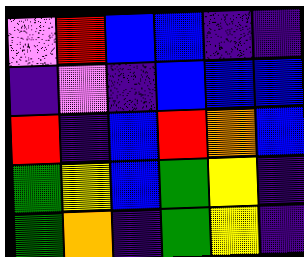[["violet", "red", "blue", "blue", "indigo", "indigo"], ["indigo", "violet", "indigo", "blue", "blue", "blue"], ["red", "indigo", "blue", "red", "orange", "blue"], ["green", "yellow", "blue", "green", "yellow", "indigo"], ["green", "orange", "indigo", "green", "yellow", "indigo"]]